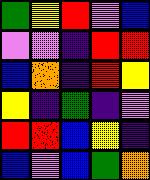[["green", "yellow", "red", "violet", "blue"], ["violet", "violet", "indigo", "red", "red"], ["blue", "orange", "indigo", "red", "yellow"], ["yellow", "indigo", "green", "indigo", "violet"], ["red", "red", "blue", "yellow", "indigo"], ["blue", "violet", "blue", "green", "orange"]]